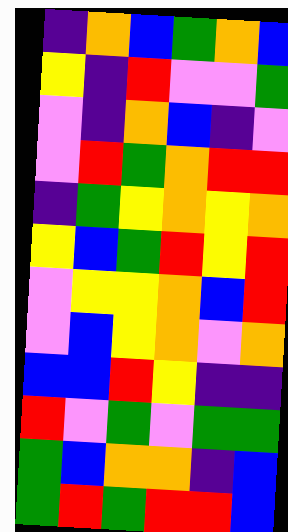[["indigo", "orange", "blue", "green", "orange", "blue"], ["yellow", "indigo", "red", "violet", "violet", "green"], ["violet", "indigo", "orange", "blue", "indigo", "violet"], ["violet", "red", "green", "orange", "red", "red"], ["indigo", "green", "yellow", "orange", "yellow", "orange"], ["yellow", "blue", "green", "red", "yellow", "red"], ["violet", "yellow", "yellow", "orange", "blue", "red"], ["violet", "blue", "yellow", "orange", "violet", "orange"], ["blue", "blue", "red", "yellow", "indigo", "indigo"], ["red", "violet", "green", "violet", "green", "green"], ["green", "blue", "orange", "orange", "indigo", "blue"], ["green", "red", "green", "red", "red", "blue"]]